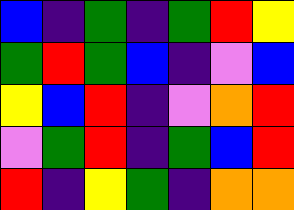[["blue", "indigo", "green", "indigo", "green", "red", "yellow"], ["green", "red", "green", "blue", "indigo", "violet", "blue"], ["yellow", "blue", "red", "indigo", "violet", "orange", "red"], ["violet", "green", "red", "indigo", "green", "blue", "red"], ["red", "indigo", "yellow", "green", "indigo", "orange", "orange"]]